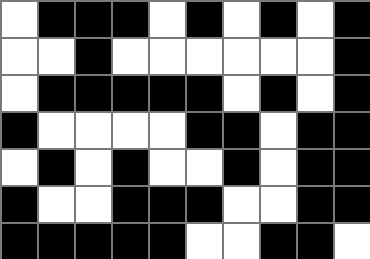[["white", "black", "black", "black", "white", "black", "white", "black", "white", "black"], ["white", "white", "black", "white", "white", "white", "white", "white", "white", "black"], ["white", "black", "black", "black", "black", "black", "white", "black", "white", "black"], ["black", "white", "white", "white", "white", "black", "black", "white", "black", "black"], ["white", "black", "white", "black", "white", "white", "black", "white", "black", "black"], ["black", "white", "white", "black", "black", "black", "white", "white", "black", "black"], ["black", "black", "black", "black", "black", "white", "white", "black", "black", "white"]]